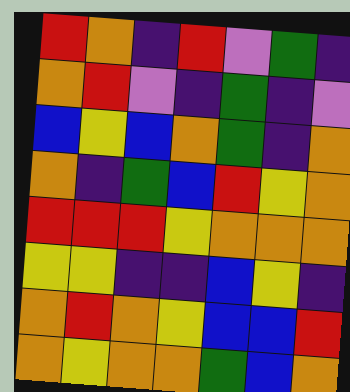[["red", "orange", "indigo", "red", "violet", "green", "indigo"], ["orange", "red", "violet", "indigo", "green", "indigo", "violet"], ["blue", "yellow", "blue", "orange", "green", "indigo", "orange"], ["orange", "indigo", "green", "blue", "red", "yellow", "orange"], ["red", "red", "red", "yellow", "orange", "orange", "orange"], ["yellow", "yellow", "indigo", "indigo", "blue", "yellow", "indigo"], ["orange", "red", "orange", "yellow", "blue", "blue", "red"], ["orange", "yellow", "orange", "orange", "green", "blue", "orange"]]